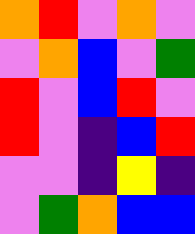[["orange", "red", "violet", "orange", "violet"], ["violet", "orange", "blue", "violet", "green"], ["red", "violet", "blue", "red", "violet"], ["red", "violet", "indigo", "blue", "red"], ["violet", "violet", "indigo", "yellow", "indigo"], ["violet", "green", "orange", "blue", "blue"]]